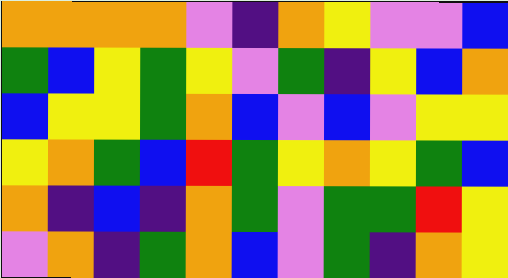[["orange", "orange", "orange", "orange", "violet", "indigo", "orange", "yellow", "violet", "violet", "blue"], ["green", "blue", "yellow", "green", "yellow", "violet", "green", "indigo", "yellow", "blue", "orange"], ["blue", "yellow", "yellow", "green", "orange", "blue", "violet", "blue", "violet", "yellow", "yellow"], ["yellow", "orange", "green", "blue", "red", "green", "yellow", "orange", "yellow", "green", "blue"], ["orange", "indigo", "blue", "indigo", "orange", "green", "violet", "green", "green", "red", "yellow"], ["violet", "orange", "indigo", "green", "orange", "blue", "violet", "green", "indigo", "orange", "yellow"]]